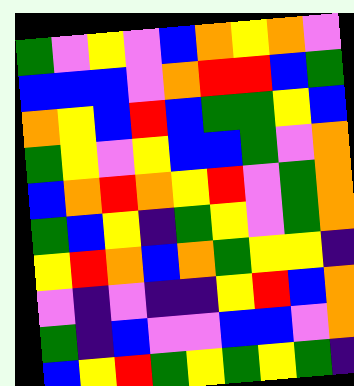[["green", "violet", "yellow", "violet", "blue", "orange", "yellow", "orange", "violet"], ["blue", "blue", "blue", "violet", "orange", "red", "red", "blue", "green"], ["orange", "yellow", "blue", "red", "blue", "green", "green", "yellow", "blue"], ["green", "yellow", "violet", "yellow", "blue", "blue", "green", "violet", "orange"], ["blue", "orange", "red", "orange", "yellow", "red", "violet", "green", "orange"], ["green", "blue", "yellow", "indigo", "green", "yellow", "violet", "green", "orange"], ["yellow", "red", "orange", "blue", "orange", "green", "yellow", "yellow", "indigo"], ["violet", "indigo", "violet", "indigo", "indigo", "yellow", "red", "blue", "orange"], ["green", "indigo", "blue", "violet", "violet", "blue", "blue", "violet", "orange"], ["blue", "yellow", "red", "green", "yellow", "green", "yellow", "green", "indigo"]]